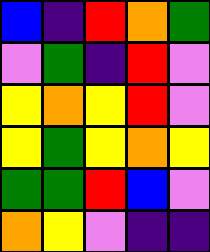[["blue", "indigo", "red", "orange", "green"], ["violet", "green", "indigo", "red", "violet"], ["yellow", "orange", "yellow", "red", "violet"], ["yellow", "green", "yellow", "orange", "yellow"], ["green", "green", "red", "blue", "violet"], ["orange", "yellow", "violet", "indigo", "indigo"]]